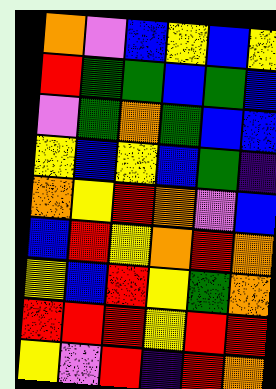[["orange", "violet", "blue", "yellow", "blue", "yellow"], ["red", "green", "green", "blue", "green", "blue"], ["violet", "green", "orange", "green", "blue", "blue"], ["yellow", "blue", "yellow", "blue", "green", "indigo"], ["orange", "yellow", "red", "orange", "violet", "blue"], ["blue", "red", "yellow", "orange", "red", "orange"], ["yellow", "blue", "red", "yellow", "green", "orange"], ["red", "red", "red", "yellow", "red", "red"], ["yellow", "violet", "red", "indigo", "red", "orange"]]